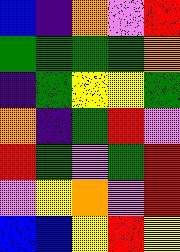[["blue", "indigo", "orange", "violet", "red"], ["green", "green", "green", "green", "orange"], ["indigo", "green", "yellow", "yellow", "green"], ["orange", "indigo", "green", "red", "violet"], ["red", "green", "violet", "green", "red"], ["violet", "yellow", "orange", "violet", "red"], ["blue", "blue", "yellow", "red", "yellow"]]